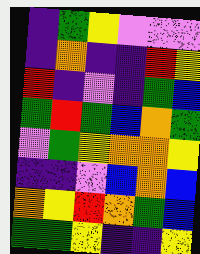[["indigo", "green", "yellow", "violet", "violet", "violet"], ["indigo", "orange", "indigo", "indigo", "red", "yellow"], ["red", "indigo", "violet", "indigo", "green", "blue"], ["green", "red", "green", "blue", "orange", "green"], ["violet", "green", "yellow", "orange", "orange", "yellow"], ["indigo", "indigo", "violet", "blue", "orange", "blue"], ["orange", "yellow", "red", "orange", "green", "blue"], ["green", "green", "yellow", "indigo", "indigo", "yellow"]]